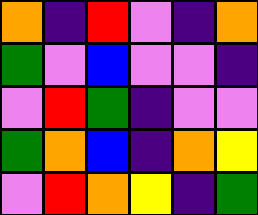[["orange", "indigo", "red", "violet", "indigo", "orange"], ["green", "violet", "blue", "violet", "violet", "indigo"], ["violet", "red", "green", "indigo", "violet", "violet"], ["green", "orange", "blue", "indigo", "orange", "yellow"], ["violet", "red", "orange", "yellow", "indigo", "green"]]